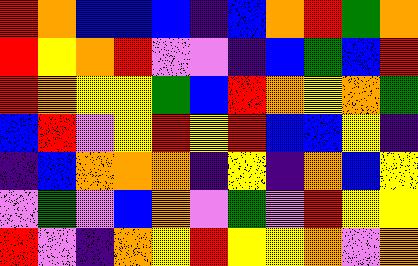[["red", "orange", "blue", "blue", "blue", "indigo", "blue", "orange", "red", "green", "orange"], ["red", "yellow", "orange", "red", "violet", "violet", "indigo", "blue", "green", "blue", "red"], ["red", "orange", "yellow", "yellow", "green", "blue", "red", "orange", "yellow", "orange", "green"], ["blue", "red", "violet", "yellow", "red", "yellow", "red", "blue", "blue", "yellow", "indigo"], ["indigo", "blue", "orange", "orange", "orange", "indigo", "yellow", "indigo", "orange", "blue", "yellow"], ["violet", "green", "violet", "blue", "orange", "violet", "green", "violet", "red", "yellow", "yellow"], ["red", "violet", "indigo", "orange", "yellow", "red", "yellow", "yellow", "orange", "violet", "orange"]]